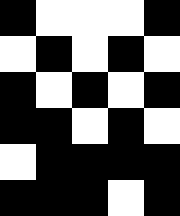[["black", "white", "white", "white", "black"], ["white", "black", "white", "black", "white"], ["black", "white", "black", "white", "black"], ["black", "black", "white", "black", "white"], ["white", "black", "black", "black", "black"], ["black", "black", "black", "white", "black"]]